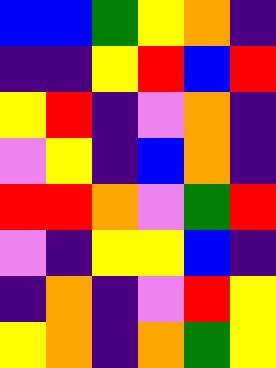[["blue", "blue", "green", "yellow", "orange", "indigo"], ["indigo", "indigo", "yellow", "red", "blue", "red"], ["yellow", "red", "indigo", "violet", "orange", "indigo"], ["violet", "yellow", "indigo", "blue", "orange", "indigo"], ["red", "red", "orange", "violet", "green", "red"], ["violet", "indigo", "yellow", "yellow", "blue", "indigo"], ["indigo", "orange", "indigo", "violet", "red", "yellow"], ["yellow", "orange", "indigo", "orange", "green", "yellow"]]